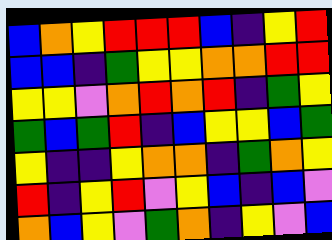[["blue", "orange", "yellow", "red", "red", "red", "blue", "indigo", "yellow", "red"], ["blue", "blue", "indigo", "green", "yellow", "yellow", "orange", "orange", "red", "red"], ["yellow", "yellow", "violet", "orange", "red", "orange", "red", "indigo", "green", "yellow"], ["green", "blue", "green", "red", "indigo", "blue", "yellow", "yellow", "blue", "green"], ["yellow", "indigo", "indigo", "yellow", "orange", "orange", "indigo", "green", "orange", "yellow"], ["red", "indigo", "yellow", "red", "violet", "yellow", "blue", "indigo", "blue", "violet"], ["orange", "blue", "yellow", "violet", "green", "orange", "indigo", "yellow", "violet", "blue"]]